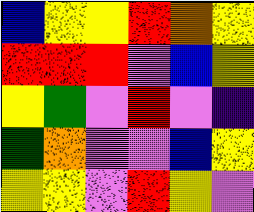[["blue", "yellow", "yellow", "red", "orange", "yellow"], ["red", "red", "red", "violet", "blue", "yellow"], ["yellow", "green", "violet", "red", "violet", "indigo"], ["green", "orange", "violet", "violet", "blue", "yellow"], ["yellow", "yellow", "violet", "red", "yellow", "violet"]]